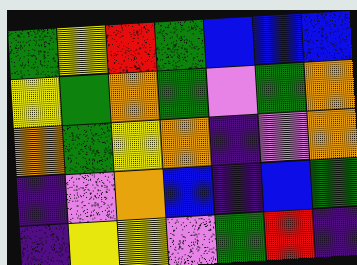[["green", "yellow", "red", "green", "blue", "blue", "blue"], ["yellow", "green", "orange", "green", "violet", "green", "orange"], ["orange", "green", "yellow", "orange", "indigo", "violet", "orange"], ["indigo", "violet", "orange", "blue", "indigo", "blue", "green"], ["indigo", "yellow", "yellow", "violet", "green", "red", "indigo"]]